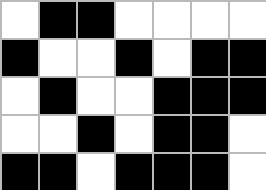[["white", "black", "black", "white", "white", "white", "white"], ["black", "white", "white", "black", "white", "black", "black"], ["white", "black", "white", "white", "black", "black", "black"], ["white", "white", "black", "white", "black", "black", "white"], ["black", "black", "white", "black", "black", "black", "white"]]